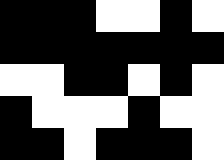[["black", "black", "black", "white", "white", "black", "white"], ["black", "black", "black", "black", "black", "black", "black"], ["white", "white", "black", "black", "white", "black", "white"], ["black", "white", "white", "white", "black", "white", "white"], ["black", "black", "white", "black", "black", "black", "white"]]